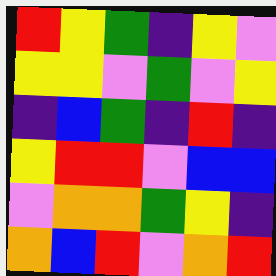[["red", "yellow", "green", "indigo", "yellow", "violet"], ["yellow", "yellow", "violet", "green", "violet", "yellow"], ["indigo", "blue", "green", "indigo", "red", "indigo"], ["yellow", "red", "red", "violet", "blue", "blue"], ["violet", "orange", "orange", "green", "yellow", "indigo"], ["orange", "blue", "red", "violet", "orange", "red"]]